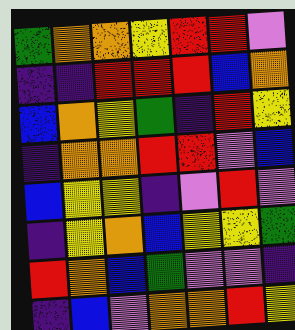[["green", "orange", "orange", "yellow", "red", "red", "violet"], ["indigo", "indigo", "red", "red", "red", "blue", "orange"], ["blue", "orange", "yellow", "green", "indigo", "red", "yellow"], ["indigo", "orange", "orange", "red", "red", "violet", "blue"], ["blue", "yellow", "yellow", "indigo", "violet", "red", "violet"], ["indigo", "yellow", "orange", "blue", "yellow", "yellow", "green"], ["red", "orange", "blue", "green", "violet", "violet", "indigo"], ["indigo", "blue", "violet", "orange", "orange", "red", "yellow"]]